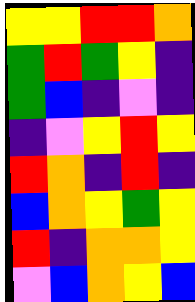[["yellow", "yellow", "red", "red", "orange"], ["green", "red", "green", "yellow", "indigo"], ["green", "blue", "indigo", "violet", "indigo"], ["indigo", "violet", "yellow", "red", "yellow"], ["red", "orange", "indigo", "red", "indigo"], ["blue", "orange", "yellow", "green", "yellow"], ["red", "indigo", "orange", "orange", "yellow"], ["violet", "blue", "orange", "yellow", "blue"]]